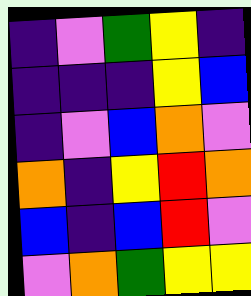[["indigo", "violet", "green", "yellow", "indigo"], ["indigo", "indigo", "indigo", "yellow", "blue"], ["indigo", "violet", "blue", "orange", "violet"], ["orange", "indigo", "yellow", "red", "orange"], ["blue", "indigo", "blue", "red", "violet"], ["violet", "orange", "green", "yellow", "yellow"]]